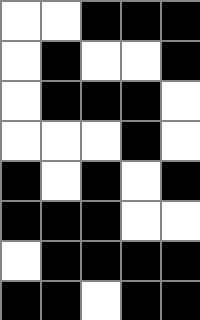[["white", "white", "black", "black", "black"], ["white", "black", "white", "white", "black"], ["white", "black", "black", "black", "white"], ["white", "white", "white", "black", "white"], ["black", "white", "black", "white", "black"], ["black", "black", "black", "white", "white"], ["white", "black", "black", "black", "black"], ["black", "black", "white", "black", "black"]]